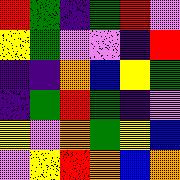[["red", "green", "indigo", "green", "red", "violet"], ["yellow", "green", "violet", "violet", "indigo", "red"], ["indigo", "indigo", "orange", "blue", "yellow", "green"], ["indigo", "green", "red", "green", "indigo", "violet"], ["yellow", "violet", "orange", "green", "yellow", "blue"], ["violet", "yellow", "red", "orange", "blue", "orange"]]